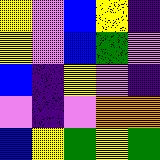[["yellow", "violet", "blue", "yellow", "indigo"], ["yellow", "violet", "blue", "green", "violet"], ["blue", "indigo", "yellow", "violet", "indigo"], ["violet", "indigo", "violet", "orange", "orange"], ["blue", "yellow", "green", "yellow", "green"]]